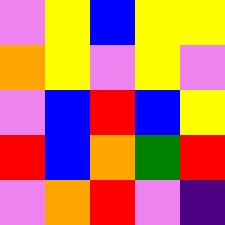[["violet", "yellow", "blue", "yellow", "yellow"], ["orange", "yellow", "violet", "yellow", "violet"], ["violet", "blue", "red", "blue", "yellow"], ["red", "blue", "orange", "green", "red"], ["violet", "orange", "red", "violet", "indigo"]]